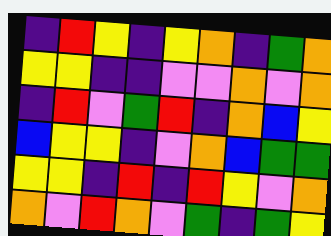[["indigo", "red", "yellow", "indigo", "yellow", "orange", "indigo", "green", "orange"], ["yellow", "yellow", "indigo", "indigo", "violet", "violet", "orange", "violet", "orange"], ["indigo", "red", "violet", "green", "red", "indigo", "orange", "blue", "yellow"], ["blue", "yellow", "yellow", "indigo", "violet", "orange", "blue", "green", "green"], ["yellow", "yellow", "indigo", "red", "indigo", "red", "yellow", "violet", "orange"], ["orange", "violet", "red", "orange", "violet", "green", "indigo", "green", "yellow"]]